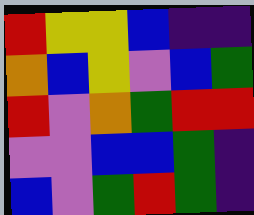[["red", "yellow", "yellow", "blue", "indigo", "indigo"], ["orange", "blue", "yellow", "violet", "blue", "green"], ["red", "violet", "orange", "green", "red", "red"], ["violet", "violet", "blue", "blue", "green", "indigo"], ["blue", "violet", "green", "red", "green", "indigo"]]